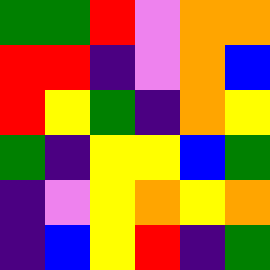[["green", "green", "red", "violet", "orange", "orange"], ["red", "red", "indigo", "violet", "orange", "blue"], ["red", "yellow", "green", "indigo", "orange", "yellow"], ["green", "indigo", "yellow", "yellow", "blue", "green"], ["indigo", "violet", "yellow", "orange", "yellow", "orange"], ["indigo", "blue", "yellow", "red", "indigo", "green"]]